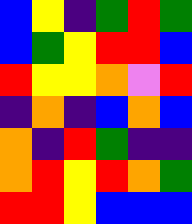[["blue", "yellow", "indigo", "green", "red", "green"], ["blue", "green", "yellow", "red", "red", "blue"], ["red", "yellow", "yellow", "orange", "violet", "red"], ["indigo", "orange", "indigo", "blue", "orange", "blue"], ["orange", "indigo", "red", "green", "indigo", "indigo"], ["orange", "red", "yellow", "red", "orange", "green"], ["red", "red", "yellow", "blue", "blue", "blue"]]